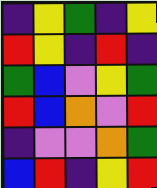[["indigo", "yellow", "green", "indigo", "yellow"], ["red", "yellow", "indigo", "red", "indigo"], ["green", "blue", "violet", "yellow", "green"], ["red", "blue", "orange", "violet", "red"], ["indigo", "violet", "violet", "orange", "green"], ["blue", "red", "indigo", "yellow", "red"]]